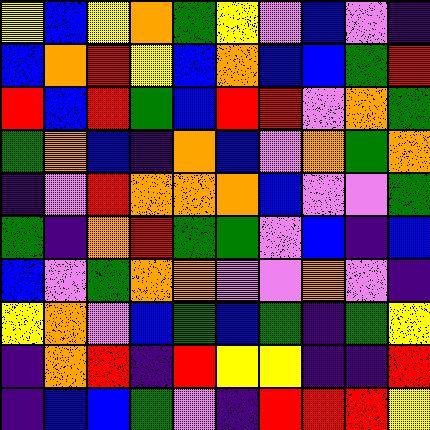[["yellow", "blue", "yellow", "orange", "green", "yellow", "violet", "blue", "violet", "indigo"], ["blue", "orange", "red", "yellow", "blue", "orange", "blue", "blue", "green", "red"], ["red", "blue", "red", "green", "blue", "red", "red", "violet", "orange", "green"], ["green", "orange", "blue", "indigo", "orange", "blue", "violet", "orange", "green", "orange"], ["indigo", "violet", "red", "orange", "orange", "orange", "blue", "violet", "violet", "green"], ["green", "indigo", "orange", "red", "green", "green", "violet", "blue", "indigo", "blue"], ["blue", "violet", "green", "orange", "orange", "violet", "violet", "orange", "violet", "indigo"], ["yellow", "orange", "violet", "blue", "green", "blue", "green", "indigo", "green", "yellow"], ["indigo", "orange", "red", "indigo", "red", "yellow", "yellow", "indigo", "indigo", "red"], ["indigo", "blue", "blue", "green", "violet", "indigo", "red", "red", "red", "yellow"]]